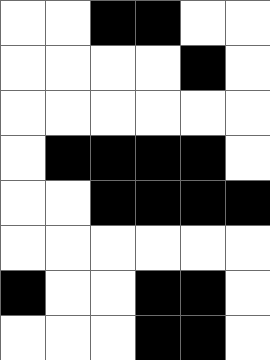[["white", "white", "black", "black", "white", "white"], ["white", "white", "white", "white", "black", "white"], ["white", "white", "white", "white", "white", "white"], ["white", "black", "black", "black", "black", "white"], ["white", "white", "black", "black", "black", "black"], ["white", "white", "white", "white", "white", "white"], ["black", "white", "white", "black", "black", "white"], ["white", "white", "white", "black", "black", "white"]]